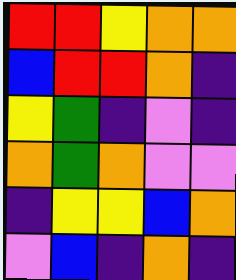[["red", "red", "yellow", "orange", "orange"], ["blue", "red", "red", "orange", "indigo"], ["yellow", "green", "indigo", "violet", "indigo"], ["orange", "green", "orange", "violet", "violet"], ["indigo", "yellow", "yellow", "blue", "orange"], ["violet", "blue", "indigo", "orange", "indigo"]]